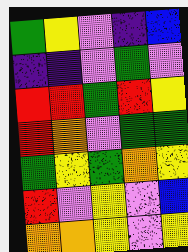[["green", "yellow", "violet", "indigo", "blue"], ["indigo", "indigo", "violet", "green", "violet"], ["red", "red", "green", "red", "yellow"], ["red", "orange", "violet", "green", "green"], ["green", "yellow", "green", "orange", "yellow"], ["red", "violet", "yellow", "violet", "blue"], ["orange", "orange", "yellow", "violet", "yellow"]]